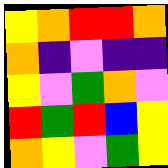[["yellow", "orange", "red", "red", "orange"], ["orange", "indigo", "violet", "indigo", "indigo"], ["yellow", "violet", "green", "orange", "violet"], ["red", "green", "red", "blue", "yellow"], ["orange", "yellow", "violet", "green", "yellow"]]